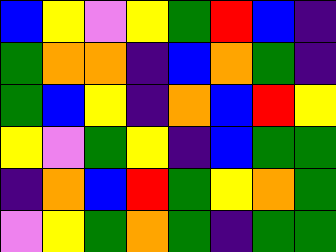[["blue", "yellow", "violet", "yellow", "green", "red", "blue", "indigo"], ["green", "orange", "orange", "indigo", "blue", "orange", "green", "indigo"], ["green", "blue", "yellow", "indigo", "orange", "blue", "red", "yellow"], ["yellow", "violet", "green", "yellow", "indigo", "blue", "green", "green"], ["indigo", "orange", "blue", "red", "green", "yellow", "orange", "green"], ["violet", "yellow", "green", "orange", "green", "indigo", "green", "green"]]